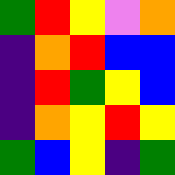[["green", "red", "yellow", "violet", "orange"], ["indigo", "orange", "red", "blue", "blue"], ["indigo", "red", "green", "yellow", "blue"], ["indigo", "orange", "yellow", "red", "yellow"], ["green", "blue", "yellow", "indigo", "green"]]